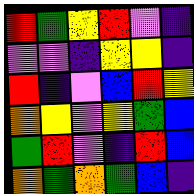[["red", "green", "yellow", "red", "violet", "indigo"], ["violet", "violet", "indigo", "yellow", "yellow", "indigo"], ["red", "indigo", "violet", "blue", "red", "yellow"], ["orange", "yellow", "violet", "yellow", "green", "blue"], ["green", "red", "violet", "indigo", "red", "blue"], ["orange", "green", "orange", "green", "blue", "indigo"]]